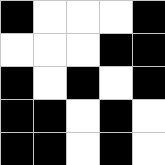[["black", "white", "white", "white", "black"], ["white", "white", "white", "black", "black"], ["black", "white", "black", "white", "black"], ["black", "black", "white", "black", "white"], ["black", "black", "white", "black", "white"]]